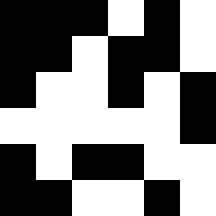[["black", "black", "black", "white", "black", "white"], ["black", "black", "white", "black", "black", "white"], ["black", "white", "white", "black", "white", "black"], ["white", "white", "white", "white", "white", "black"], ["black", "white", "black", "black", "white", "white"], ["black", "black", "white", "white", "black", "white"]]